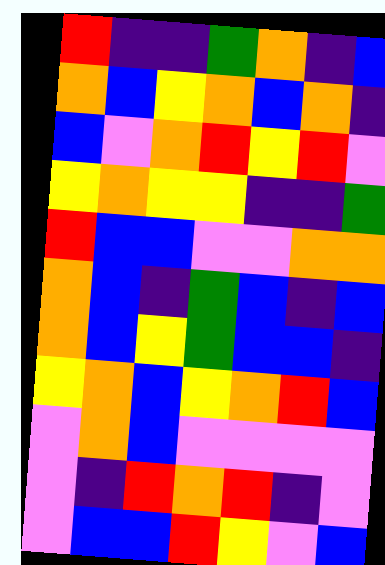[["red", "indigo", "indigo", "green", "orange", "indigo", "blue"], ["orange", "blue", "yellow", "orange", "blue", "orange", "indigo"], ["blue", "violet", "orange", "red", "yellow", "red", "violet"], ["yellow", "orange", "yellow", "yellow", "indigo", "indigo", "green"], ["red", "blue", "blue", "violet", "violet", "orange", "orange"], ["orange", "blue", "indigo", "green", "blue", "indigo", "blue"], ["orange", "blue", "yellow", "green", "blue", "blue", "indigo"], ["yellow", "orange", "blue", "yellow", "orange", "red", "blue"], ["violet", "orange", "blue", "violet", "violet", "violet", "violet"], ["violet", "indigo", "red", "orange", "red", "indigo", "violet"], ["violet", "blue", "blue", "red", "yellow", "violet", "blue"]]